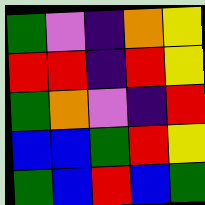[["green", "violet", "indigo", "orange", "yellow"], ["red", "red", "indigo", "red", "yellow"], ["green", "orange", "violet", "indigo", "red"], ["blue", "blue", "green", "red", "yellow"], ["green", "blue", "red", "blue", "green"]]